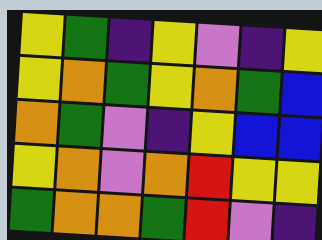[["yellow", "green", "indigo", "yellow", "violet", "indigo", "yellow"], ["yellow", "orange", "green", "yellow", "orange", "green", "blue"], ["orange", "green", "violet", "indigo", "yellow", "blue", "blue"], ["yellow", "orange", "violet", "orange", "red", "yellow", "yellow"], ["green", "orange", "orange", "green", "red", "violet", "indigo"]]